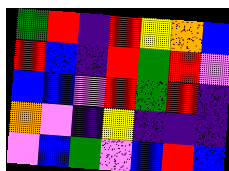[["green", "red", "indigo", "red", "yellow", "orange", "blue"], ["red", "blue", "indigo", "red", "green", "red", "violet"], ["blue", "blue", "violet", "red", "green", "red", "indigo"], ["orange", "violet", "indigo", "yellow", "indigo", "indigo", "indigo"], ["violet", "blue", "green", "violet", "blue", "red", "blue"]]